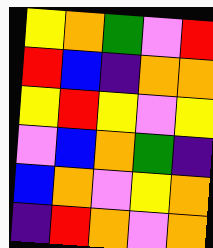[["yellow", "orange", "green", "violet", "red"], ["red", "blue", "indigo", "orange", "orange"], ["yellow", "red", "yellow", "violet", "yellow"], ["violet", "blue", "orange", "green", "indigo"], ["blue", "orange", "violet", "yellow", "orange"], ["indigo", "red", "orange", "violet", "orange"]]